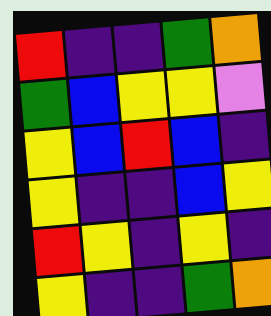[["red", "indigo", "indigo", "green", "orange"], ["green", "blue", "yellow", "yellow", "violet"], ["yellow", "blue", "red", "blue", "indigo"], ["yellow", "indigo", "indigo", "blue", "yellow"], ["red", "yellow", "indigo", "yellow", "indigo"], ["yellow", "indigo", "indigo", "green", "orange"]]